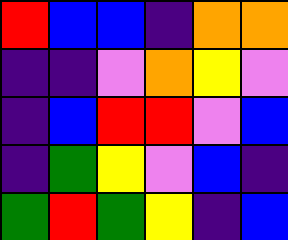[["red", "blue", "blue", "indigo", "orange", "orange"], ["indigo", "indigo", "violet", "orange", "yellow", "violet"], ["indigo", "blue", "red", "red", "violet", "blue"], ["indigo", "green", "yellow", "violet", "blue", "indigo"], ["green", "red", "green", "yellow", "indigo", "blue"]]